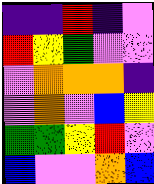[["indigo", "indigo", "red", "indigo", "violet"], ["red", "yellow", "green", "violet", "violet"], ["violet", "orange", "orange", "orange", "indigo"], ["violet", "orange", "violet", "blue", "yellow"], ["green", "green", "yellow", "red", "violet"], ["blue", "violet", "violet", "orange", "blue"]]